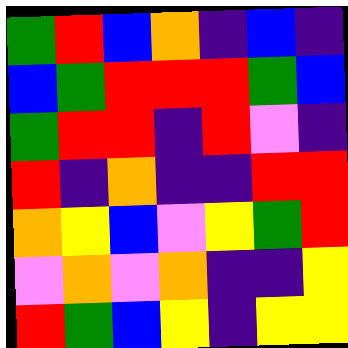[["green", "red", "blue", "orange", "indigo", "blue", "indigo"], ["blue", "green", "red", "red", "red", "green", "blue"], ["green", "red", "red", "indigo", "red", "violet", "indigo"], ["red", "indigo", "orange", "indigo", "indigo", "red", "red"], ["orange", "yellow", "blue", "violet", "yellow", "green", "red"], ["violet", "orange", "violet", "orange", "indigo", "indigo", "yellow"], ["red", "green", "blue", "yellow", "indigo", "yellow", "yellow"]]